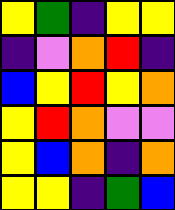[["yellow", "green", "indigo", "yellow", "yellow"], ["indigo", "violet", "orange", "red", "indigo"], ["blue", "yellow", "red", "yellow", "orange"], ["yellow", "red", "orange", "violet", "violet"], ["yellow", "blue", "orange", "indigo", "orange"], ["yellow", "yellow", "indigo", "green", "blue"]]